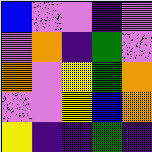[["blue", "violet", "violet", "indigo", "violet"], ["violet", "orange", "indigo", "green", "violet"], ["orange", "violet", "yellow", "green", "orange"], ["violet", "violet", "yellow", "blue", "orange"], ["yellow", "indigo", "indigo", "green", "indigo"]]